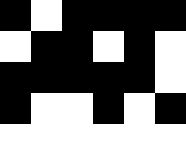[["black", "white", "black", "black", "black", "black"], ["white", "black", "black", "white", "black", "white"], ["black", "black", "black", "black", "black", "white"], ["black", "white", "white", "black", "white", "black"], ["white", "white", "white", "white", "white", "white"]]